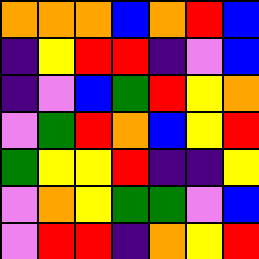[["orange", "orange", "orange", "blue", "orange", "red", "blue"], ["indigo", "yellow", "red", "red", "indigo", "violet", "blue"], ["indigo", "violet", "blue", "green", "red", "yellow", "orange"], ["violet", "green", "red", "orange", "blue", "yellow", "red"], ["green", "yellow", "yellow", "red", "indigo", "indigo", "yellow"], ["violet", "orange", "yellow", "green", "green", "violet", "blue"], ["violet", "red", "red", "indigo", "orange", "yellow", "red"]]